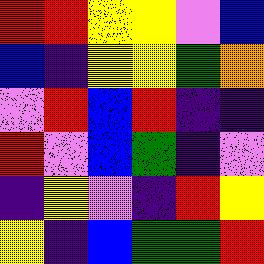[["red", "red", "yellow", "yellow", "violet", "blue"], ["blue", "indigo", "yellow", "yellow", "green", "orange"], ["violet", "red", "blue", "red", "indigo", "indigo"], ["red", "violet", "blue", "green", "indigo", "violet"], ["indigo", "yellow", "violet", "indigo", "red", "yellow"], ["yellow", "indigo", "blue", "green", "green", "red"]]